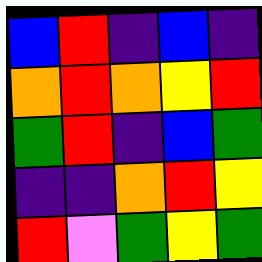[["blue", "red", "indigo", "blue", "indigo"], ["orange", "red", "orange", "yellow", "red"], ["green", "red", "indigo", "blue", "green"], ["indigo", "indigo", "orange", "red", "yellow"], ["red", "violet", "green", "yellow", "green"]]